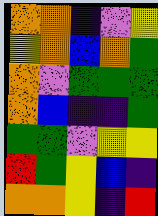[["orange", "orange", "indigo", "violet", "yellow"], ["yellow", "orange", "blue", "orange", "green"], ["orange", "violet", "green", "green", "green"], ["orange", "blue", "indigo", "indigo", "green"], ["green", "green", "violet", "yellow", "yellow"], ["red", "green", "yellow", "blue", "indigo"], ["orange", "orange", "yellow", "indigo", "red"]]